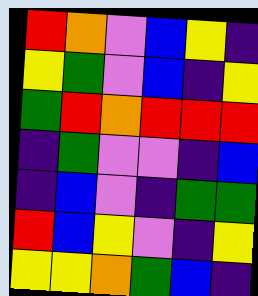[["red", "orange", "violet", "blue", "yellow", "indigo"], ["yellow", "green", "violet", "blue", "indigo", "yellow"], ["green", "red", "orange", "red", "red", "red"], ["indigo", "green", "violet", "violet", "indigo", "blue"], ["indigo", "blue", "violet", "indigo", "green", "green"], ["red", "blue", "yellow", "violet", "indigo", "yellow"], ["yellow", "yellow", "orange", "green", "blue", "indigo"]]